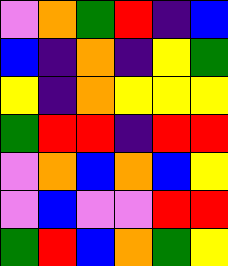[["violet", "orange", "green", "red", "indigo", "blue"], ["blue", "indigo", "orange", "indigo", "yellow", "green"], ["yellow", "indigo", "orange", "yellow", "yellow", "yellow"], ["green", "red", "red", "indigo", "red", "red"], ["violet", "orange", "blue", "orange", "blue", "yellow"], ["violet", "blue", "violet", "violet", "red", "red"], ["green", "red", "blue", "orange", "green", "yellow"]]